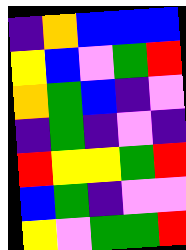[["indigo", "orange", "blue", "blue", "blue"], ["yellow", "blue", "violet", "green", "red"], ["orange", "green", "blue", "indigo", "violet"], ["indigo", "green", "indigo", "violet", "indigo"], ["red", "yellow", "yellow", "green", "red"], ["blue", "green", "indigo", "violet", "violet"], ["yellow", "violet", "green", "green", "red"]]